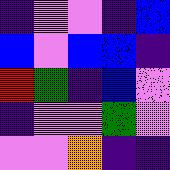[["indigo", "violet", "violet", "indigo", "blue"], ["blue", "violet", "blue", "blue", "indigo"], ["red", "green", "indigo", "blue", "violet"], ["indigo", "violet", "violet", "green", "violet"], ["violet", "violet", "orange", "indigo", "indigo"]]